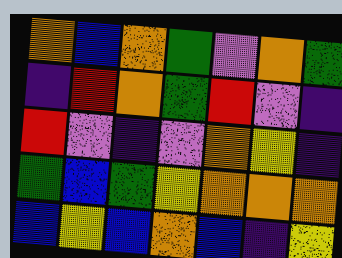[["orange", "blue", "orange", "green", "violet", "orange", "green"], ["indigo", "red", "orange", "green", "red", "violet", "indigo"], ["red", "violet", "indigo", "violet", "orange", "yellow", "indigo"], ["green", "blue", "green", "yellow", "orange", "orange", "orange"], ["blue", "yellow", "blue", "orange", "blue", "indigo", "yellow"]]